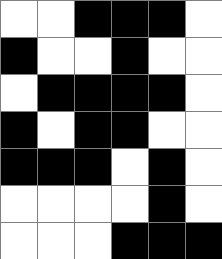[["white", "white", "black", "black", "black", "white"], ["black", "white", "white", "black", "white", "white"], ["white", "black", "black", "black", "black", "white"], ["black", "white", "black", "black", "white", "white"], ["black", "black", "black", "white", "black", "white"], ["white", "white", "white", "white", "black", "white"], ["white", "white", "white", "black", "black", "black"]]